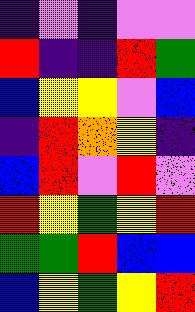[["indigo", "violet", "indigo", "violet", "violet"], ["red", "indigo", "indigo", "red", "green"], ["blue", "yellow", "yellow", "violet", "blue"], ["indigo", "red", "orange", "yellow", "indigo"], ["blue", "red", "violet", "red", "violet"], ["red", "yellow", "green", "yellow", "red"], ["green", "green", "red", "blue", "blue"], ["blue", "yellow", "green", "yellow", "red"]]